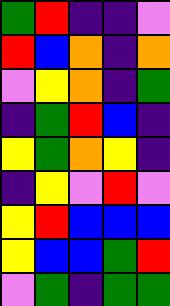[["green", "red", "indigo", "indigo", "violet"], ["red", "blue", "orange", "indigo", "orange"], ["violet", "yellow", "orange", "indigo", "green"], ["indigo", "green", "red", "blue", "indigo"], ["yellow", "green", "orange", "yellow", "indigo"], ["indigo", "yellow", "violet", "red", "violet"], ["yellow", "red", "blue", "blue", "blue"], ["yellow", "blue", "blue", "green", "red"], ["violet", "green", "indigo", "green", "green"]]